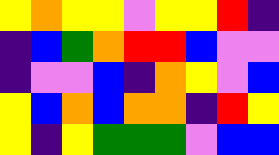[["yellow", "orange", "yellow", "yellow", "violet", "yellow", "yellow", "red", "indigo"], ["indigo", "blue", "green", "orange", "red", "red", "blue", "violet", "violet"], ["indigo", "violet", "violet", "blue", "indigo", "orange", "yellow", "violet", "blue"], ["yellow", "blue", "orange", "blue", "orange", "orange", "indigo", "red", "yellow"], ["yellow", "indigo", "yellow", "green", "green", "green", "violet", "blue", "blue"]]